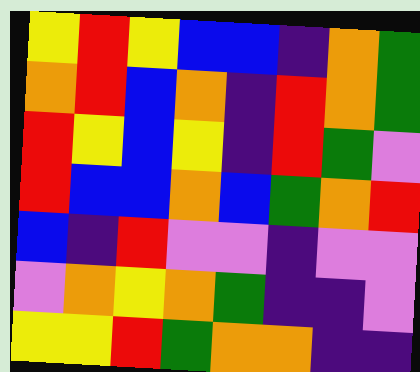[["yellow", "red", "yellow", "blue", "blue", "indigo", "orange", "green"], ["orange", "red", "blue", "orange", "indigo", "red", "orange", "green"], ["red", "yellow", "blue", "yellow", "indigo", "red", "green", "violet"], ["red", "blue", "blue", "orange", "blue", "green", "orange", "red"], ["blue", "indigo", "red", "violet", "violet", "indigo", "violet", "violet"], ["violet", "orange", "yellow", "orange", "green", "indigo", "indigo", "violet"], ["yellow", "yellow", "red", "green", "orange", "orange", "indigo", "indigo"]]